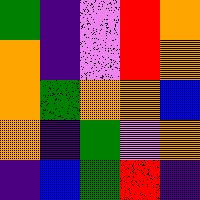[["green", "indigo", "violet", "red", "orange"], ["orange", "indigo", "violet", "red", "orange"], ["orange", "green", "orange", "orange", "blue"], ["orange", "indigo", "green", "violet", "orange"], ["indigo", "blue", "green", "red", "indigo"]]